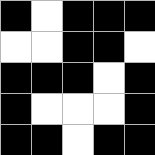[["black", "white", "black", "black", "black"], ["white", "white", "black", "black", "white"], ["black", "black", "black", "white", "black"], ["black", "white", "white", "white", "black"], ["black", "black", "white", "black", "black"]]